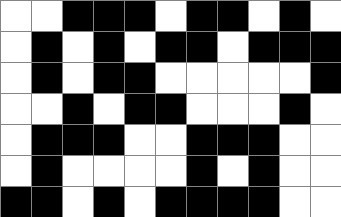[["white", "white", "black", "black", "black", "white", "black", "black", "white", "black", "white"], ["white", "black", "white", "black", "white", "black", "black", "white", "black", "black", "black"], ["white", "black", "white", "black", "black", "white", "white", "white", "white", "white", "black"], ["white", "white", "black", "white", "black", "black", "white", "white", "white", "black", "white"], ["white", "black", "black", "black", "white", "white", "black", "black", "black", "white", "white"], ["white", "black", "white", "white", "white", "white", "black", "white", "black", "white", "white"], ["black", "black", "white", "black", "white", "black", "black", "black", "black", "white", "white"]]